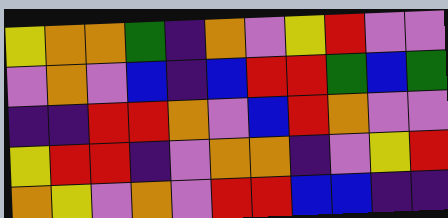[["yellow", "orange", "orange", "green", "indigo", "orange", "violet", "yellow", "red", "violet", "violet"], ["violet", "orange", "violet", "blue", "indigo", "blue", "red", "red", "green", "blue", "green"], ["indigo", "indigo", "red", "red", "orange", "violet", "blue", "red", "orange", "violet", "violet"], ["yellow", "red", "red", "indigo", "violet", "orange", "orange", "indigo", "violet", "yellow", "red"], ["orange", "yellow", "violet", "orange", "violet", "red", "red", "blue", "blue", "indigo", "indigo"]]